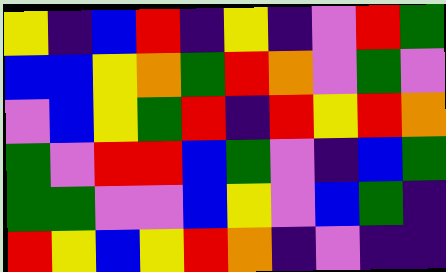[["yellow", "indigo", "blue", "red", "indigo", "yellow", "indigo", "violet", "red", "green"], ["blue", "blue", "yellow", "orange", "green", "red", "orange", "violet", "green", "violet"], ["violet", "blue", "yellow", "green", "red", "indigo", "red", "yellow", "red", "orange"], ["green", "violet", "red", "red", "blue", "green", "violet", "indigo", "blue", "green"], ["green", "green", "violet", "violet", "blue", "yellow", "violet", "blue", "green", "indigo"], ["red", "yellow", "blue", "yellow", "red", "orange", "indigo", "violet", "indigo", "indigo"]]